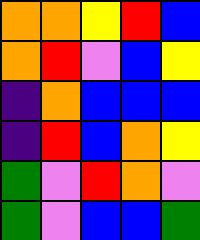[["orange", "orange", "yellow", "red", "blue"], ["orange", "red", "violet", "blue", "yellow"], ["indigo", "orange", "blue", "blue", "blue"], ["indigo", "red", "blue", "orange", "yellow"], ["green", "violet", "red", "orange", "violet"], ["green", "violet", "blue", "blue", "green"]]